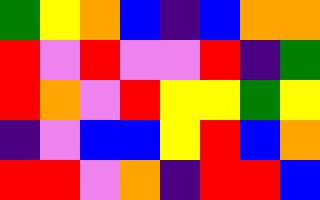[["green", "yellow", "orange", "blue", "indigo", "blue", "orange", "orange"], ["red", "violet", "red", "violet", "violet", "red", "indigo", "green"], ["red", "orange", "violet", "red", "yellow", "yellow", "green", "yellow"], ["indigo", "violet", "blue", "blue", "yellow", "red", "blue", "orange"], ["red", "red", "violet", "orange", "indigo", "red", "red", "blue"]]